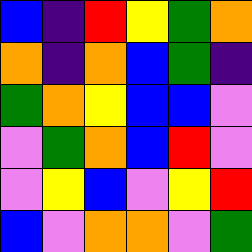[["blue", "indigo", "red", "yellow", "green", "orange"], ["orange", "indigo", "orange", "blue", "green", "indigo"], ["green", "orange", "yellow", "blue", "blue", "violet"], ["violet", "green", "orange", "blue", "red", "violet"], ["violet", "yellow", "blue", "violet", "yellow", "red"], ["blue", "violet", "orange", "orange", "violet", "green"]]